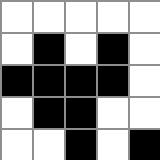[["white", "white", "white", "white", "white"], ["white", "black", "white", "black", "white"], ["black", "black", "black", "black", "white"], ["white", "black", "black", "white", "white"], ["white", "white", "black", "white", "black"]]